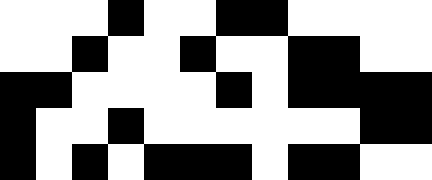[["white", "white", "white", "black", "white", "white", "black", "black", "white", "white", "white", "white"], ["white", "white", "black", "white", "white", "black", "white", "white", "black", "black", "white", "white"], ["black", "black", "white", "white", "white", "white", "black", "white", "black", "black", "black", "black"], ["black", "white", "white", "black", "white", "white", "white", "white", "white", "white", "black", "black"], ["black", "white", "black", "white", "black", "black", "black", "white", "black", "black", "white", "white"]]